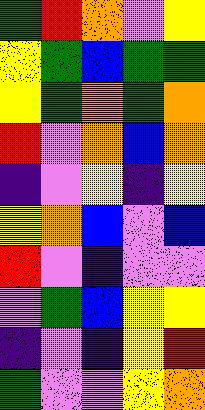[["green", "red", "orange", "violet", "yellow"], ["yellow", "green", "blue", "green", "green"], ["yellow", "green", "orange", "green", "orange"], ["red", "violet", "orange", "blue", "orange"], ["indigo", "violet", "yellow", "indigo", "yellow"], ["yellow", "orange", "blue", "violet", "blue"], ["red", "violet", "indigo", "violet", "violet"], ["violet", "green", "blue", "yellow", "yellow"], ["indigo", "violet", "indigo", "yellow", "red"], ["green", "violet", "violet", "yellow", "orange"]]